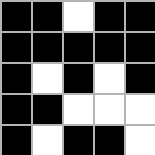[["black", "black", "white", "black", "black"], ["black", "black", "black", "black", "black"], ["black", "white", "black", "white", "black"], ["black", "black", "white", "white", "white"], ["black", "white", "black", "black", "white"]]